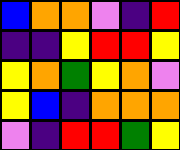[["blue", "orange", "orange", "violet", "indigo", "red"], ["indigo", "indigo", "yellow", "red", "red", "yellow"], ["yellow", "orange", "green", "yellow", "orange", "violet"], ["yellow", "blue", "indigo", "orange", "orange", "orange"], ["violet", "indigo", "red", "red", "green", "yellow"]]